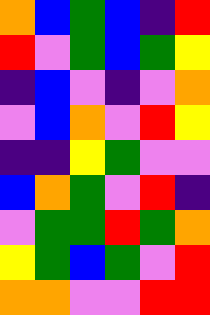[["orange", "blue", "green", "blue", "indigo", "red"], ["red", "violet", "green", "blue", "green", "yellow"], ["indigo", "blue", "violet", "indigo", "violet", "orange"], ["violet", "blue", "orange", "violet", "red", "yellow"], ["indigo", "indigo", "yellow", "green", "violet", "violet"], ["blue", "orange", "green", "violet", "red", "indigo"], ["violet", "green", "green", "red", "green", "orange"], ["yellow", "green", "blue", "green", "violet", "red"], ["orange", "orange", "violet", "violet", "red", "red"]]